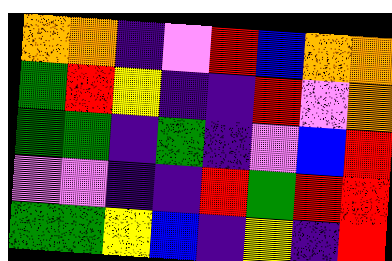[["orange", "orange", "indigo", "violet", "red", "blue", "orange", "orange"], ["green", "red", "yellow", "indigo", "indigo", "red", "violet", "orange"], ["green", "green", "indigo", "green", "indigo", "violet", "blue", "red"], ["violet", "violet", "indigo", "indigo", "red", "green", "red", "red"], ["green", "green", "yellow", "blue", "indigo", "yellow", "indigo", "red"]]